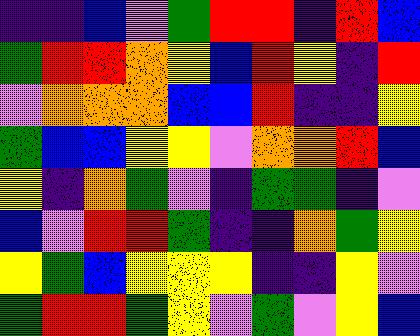[["indigo", "indigo", "blue", "violet", "green", "red", "red", "indigo", "red", "blue"], ["green", "red", "red", "orange", "yellow", "blue", "red", "yellow", "indigo", "red"], ["violet", "orange", "orange", "orange", "blue", "blue", "red", "indigo", "indigo", "yellow"], ["green", "blue", "blue", "yellow", "yellow", "violet", "orange", "orange", "red", "blue"], ["yellow", "indigo", "orange", "green", "violet", "indigo", "green", "green", "indigo", "violet"], ["blue", "violet", "red", "red", "green", "indigo", "indigo", "orange", "green", "yellow"], ["yellow", "green", "blue", "yellow", "yellow", "yellow", "indigo", "indigo", "yellow", "violet"], ["green", "red", "red", "green", "yellow", "violet", "green", "violet", "yellow", "blue"]]